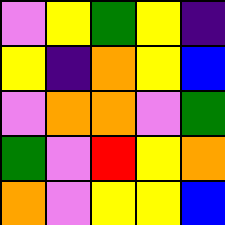[["violet", "yellow", "green", "yellow", "indigo"], ["yellow", "indigo", "orange", "yellow", "blue"], ["violet", "orange", "orange", "violet", "green"], ["green", "violet", "red", "yellow", "orange"], ["orange", "violet", "yellow", "yellow", "blue"]]